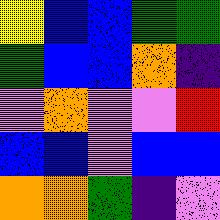[["yellow", "blue", "blue", "green", "green"], ["green", "blue", "blue", "orange", "indigo"], ["violet", "orange", "violet", "violet", "red"], ["blue", "blue", "violet", "blue", "blue"], ["orange", "orange", "green", "indigo", "violet"]]